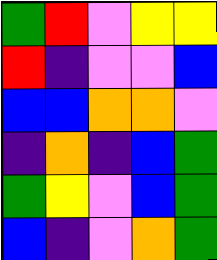[["green", "red", "violet", "yellow", "yellow"], ["red", "indigo", "violet", "violet", "blue"], ["blue", "blue", "orange", "orange", "violet"], ["indigo", "orange", "indigo", "blue", "green"], ["green", "yellow", "violet", "blue", "green"], ["blue", "indigo", "violet", "orange", "green"]]